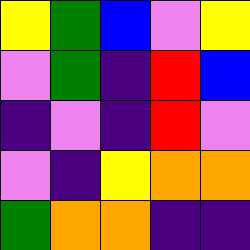[["yellow", "green", "blue", "violet", "yellow"], ["violet", "green", "indigo", "red", "blue"], ["indigo", "violet", "indigo", "red", "violet"], ["violet", "indigo", "yellow", "orange", "orange"], ["green", "orange", "orange", "indigo", "indigo"]]